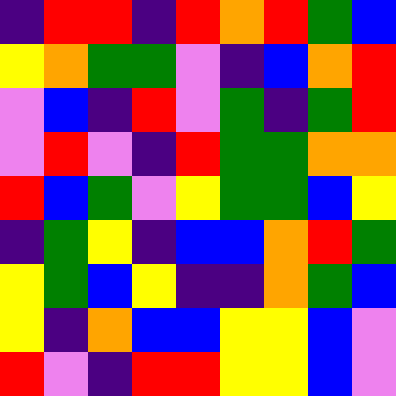[["indigo", "red", "red", "indigo", "red", "orange", "red", "green", "blue"], ["yellow", "orange", "green", "green", "violet", "indigo", "blue", "orange", "red"], ["violet", "blue", "indigo", "red", "violet", "green", "indigo", "green", "red"], ["violet", "red", "violet", "indigo", "red", "green", "green", "orange", "orange"], ["red", "blue", "green", "violet", "yellow", "green", "green", "blue", "yellow"], ["indigo", "green", "yellow", "indigo", "blue", "blue", "orange", "red", "green"], ["yellow", "green", "blue", "yellow", "indigo", "indigo", "orange", "green", "blue"], ["yellow", "indigo", "orange", "blue", "blue", "yellow", "yellow", "blue", "violet"], ["red", "violet", "indigo", "red", "red", "yellow", "yellow", "blue", "violet"]]